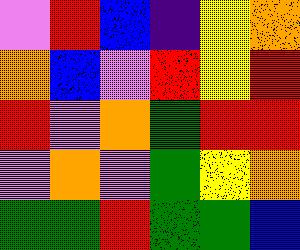[["violet", "red", "blue", "indigo", "yellow", "orange"], ["orange", "blue", "violet", "red", "yellow", "red"], ["red", "violet", "orange", "green", "red", "red"], ["violet", "orange", "violet", "green", "yellow", "orange"], ["green", "green", "red", "green", "green", "blue"]]